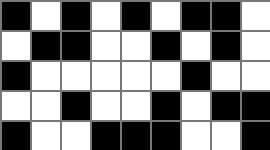[["black", "white", "black", "white", "black", "white", "black", "black", "white"], ["white", "black", "black", "white", "white", "black", "white", "black", "white"], ["black", "white", "white", "white", "white", "white", "black", "white", "white"], ["white", "white", "black", "white", "white", "black", "white", "black", "black"], ["black", "white", "white", "black", "black", "black", "white", "white", "black"]]